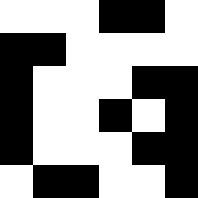[["white", "white", "white", "black", "black", "white"], ["black", "black", "white", "white", "white", "white"], ["black", "white", "white", "white", "black", "black"], ["black", "white", "white", "black", "white", "black"], ["black", "white", "white", "white", "black", "black"], ["white", "black", "black", "white", "white", "black"]]